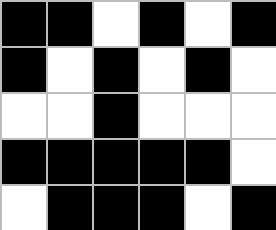[["black", "black", "white", "black", "white", "black"], ["black", "white", "black", "white", "black", "white"], ["white", "white", "black", "white", "white", "white"], ["black", "black", "black", "black", "black", "white"], ["white", "black", "black", "black", "white", "black"]]